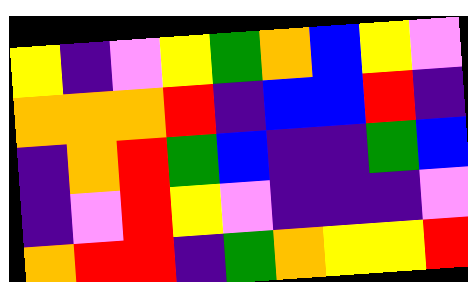[["yellow", "indigo", "violet", "yellow", "green", "orange", "blue", "yellow", "violet"], ["orange", "orange", "orange", "red", "indigo", "blue", "blue", "red", "indigo"], ["indigo", "orange", "red", "green", "blue", "indigo", "indigo", "green", "blue"], ["indigo", "violet", "red", "yellow", "violet", "indigo", "indigo", "indigo", "violet"], ["orange", "red", "red", "indigo", "green", "orange", "yellow", "yellow", "red"]]